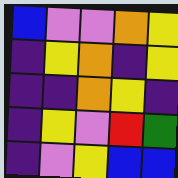[["blue", "violet", "violet", "orange", "yellow"], ["indigo", "yellow", "orange", "indigo", "yellow"], ["indigo", "indigo", "orange", "yellow", "indigo"], ["indigo", "yellow", "violet", "red", "green"], ["indigo", "violet", "yellow", "blue", "blue"]]